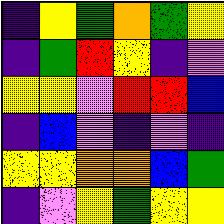[["indigo", "yellow", "green", "orange", "green", "yellow"], ["indigo", "green", "red", "yellow", "indigo", "violet"], ["yellow", "yellow", "violet", "red", "red", "blue"], ["indigo", "blue", "violet", "indigo", "violet", "indigo"], ["yellow", "yellow", "orange", "orange", "blue", "green"], ["indigo", "violet", "yellow", "green", "yellow", "yellow"]]